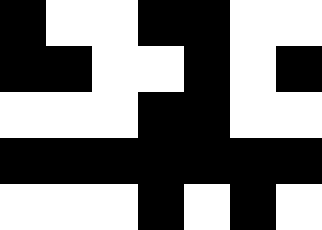[["black", "white", "white", "black", "black", "white", "white"], ["black", "black", "white", "white", "black", "white", "black"], ["white", "white", "white", "black", "black", "white", "white"], ["black", "black", "black", "black", "black", "black", "black"], ["white", "white", "white", "black", "white", "black", "white"]]